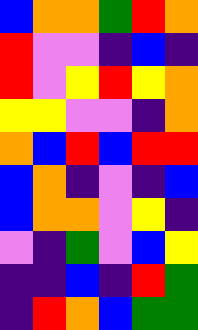[["blue", "orange", "orange", "green", "red", "orange"], ["red", "violet", "violet", "indigo", "blue", "indigo"], ["red", "violet", "yellow", "red", "yellow", "orange"], ["yellow", "yellow", "violet", "violet", "indigo", "orange"], ["orange", "blue", "red", "blue", "red", "red"], ["blue", "orange", "indigo", "violet", "indigo", "blue"], ["blue", "orange", "orange", "violet", "yellow", "indigo"], ["violet", "indigo", "green", "violet", "blue", "yellow"], ["indigo", "indigo", "blue", "indigo", "red", "green"], ["indigo", "red", "orange", "blue", "green", "green"]]